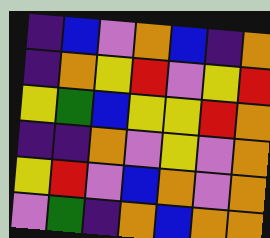[["indigo", "blue", "violet", "orange", "blue", "indigo", "orange"], ["indigo", "orange", "yellow", "red", "violet", "yellow", "red"], ["yellow", "green", "blue", "yellow", "yellow", "red", "orange"], ["indigo", "indigo", "orange", "violet", "yellow", "violet", "orange"], ["yellow", "red", "violet", "blue", "orange", "violet", "orange"], ["violet", "green", "indigo", "orange", "blue", "orange", "orange"]]